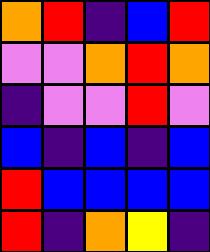[["orange", "red", "indigo", "blue", "red"], ["violet", "violet", "orange", "red", "orange"], ["indigo", "violet", "violet", "red", "violet"], ["blue", "indigo", "blue", "indigo", "blue"], ["red", "blue", "blue", "blue", "blue"], ["red", "indigo", "orange", "yellow", "indigo"]]